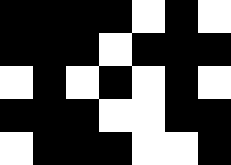[["black", "black", "black", "black", "white", "black", "white"], ["black", "black", "black", "white", "black", "black", "black"], ["white", "black", "white", "black", "white", "black", "white"], ["black", "black", "black", "white", "white", "black", "black"], ["white", "black", "black", "black", "white", "white", "black"]]